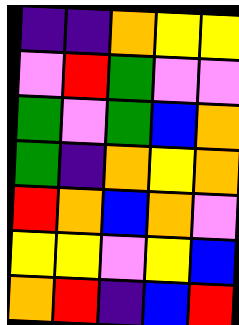[["indigo", "indigo", "orange", "yellow", "yellow"], ["violet", "red", "green", "violet", "violet"], ["green", "violet", "green", "blue", "orange"], ["green", "indigo", "orange", "yellow", "orange"], ["red", "orange", "blue", "orange", "violet"], ["yellow", "yellow", "violet", "yellow", "blue"], ["orange", "red", "indigo", "blue", "red"]]